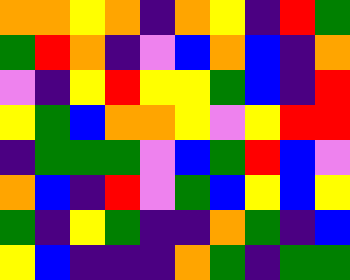[["orange", "orange", "yellow", "orange", "indigo", "orange", "yellow", "indigo", "red", "green"], ["green", "red", "orange", "indigo", "violet", "blue", "orange", "blue", "indigo", "orange"], ["violet", "indigo", "yellow", "red", "yellow", "yellow", "green", "blue", "indigo", "red"], ["yellow", "green", "blue", "orange", "orange", "yellow", "violet", "yellow", "red", "red"], ["indigo", "green", "green", "green", "violet", "blue", "green", "red", "blue", "violet"], ["orange", "blue", "indigo", "red", "violet", "green", "blue", "yellow", "blue", "yellow"], ["green", "indigo", "yellow", "green", "indigo", "indigo", "orange", "green", "indigo", "blue"], ["yellow", "blue", "indigo", "indigo", "indigo", "orange", "green", "indigo", "green", "green"]]